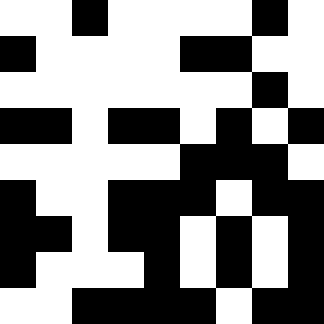[["white", "white", "black", "white", "white", "white", "white", "black", "white"], ["black", "white", "white", "white", "white", "black", "black", "white", "white"], ["white", "white", "white", "white", "white", "white", "white", "black", "white"], ["black", "black", "white", "black", "black", "white", "black", "white", "black"], ["white", "white", "white", "white", "white", "black", "black", "black", "white"], ["black", "white", "white", "black", "black", "black", "white", "black", "black"], ["black", "black", "white", "black", "black", "white", "black", "white", "black"], ["black", "white", "white", "white", "black", "white", "black", "white", "black"], ["white", "white", "black", "black", "black", "black", "white", "black", "black"]]